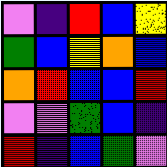[["violet", "indigo", "red", "blue", "yellow"], ["green", "blue", "yellow", "orange", "blue"], ["orange", "red", "blue", "blue", "red"], ["violet", "violet", "green", "blue", "indigo"], ["red", "indigo", "blue", "green", "violet"]]